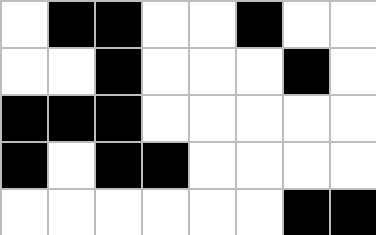[["white", "black", "black", "white", "white", "black", "white", "white"], ["white", "white", "black", "white", "white", "white", "black", "white"], ["black", "black", "black", "white", "white", "white", "white", "white"], ["black", "white", "black", "black", "white", "white", "white", "white"], ["white", "white", "white", "white", "white", "white", "black", "black"]]